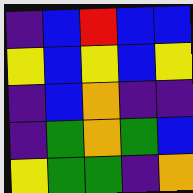[["indigo", "blue", "red", "blue", "blue"], ["yellow", "blue", "yellow", "blue", "yellow"], ["indigo", "blue", "orange", "indigo", "indigo"], ["indigo", "green", "orange", "green", "blue"], ["yellow", "green", "green", "indigo", "orange"]]